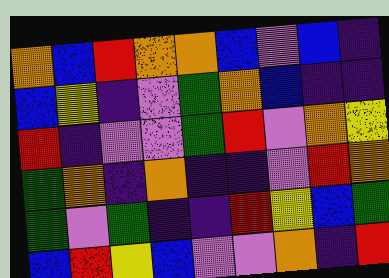[["orange", "blue", "red", "orange", "orange", "blue", "violet", "blue", "indigo"], ["blue", "yellow", "indigo", "violet", "green", "orange", "blue", "indigo", "indigo"], ["red", "indigo", "violet", "violet", "green", "red", "violet", "orange", "yellow"], ["green", "orange", "indigo", "orange", "indigo", "indigo", "violet", "red", "orange"], ["green", "violet", "green", "indigo", "indigo", "red", "yellow", "blue", "green"], ["blue", "red", "yellow", "blue", "violet", "violet", "orange", "indigo", "red"]]